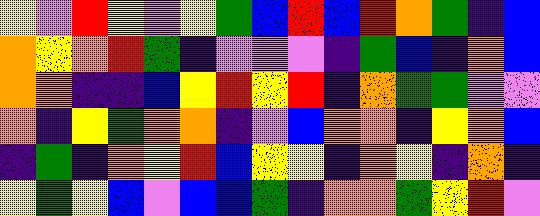[["yellow", "violet", "red", "yellow", "violet", "yellow", "green", "blue", "red", "blue", "red", "orange", "green", "indigo", "blue"], ["orange", "yellow", "orange", "red", "green", "indigo", "violet", "violet", "violet", "indigo", "green", "blue", "indigo", "orange", "blue"], ["orange", "orange", "indigo", "indigo", "blue", "yellow", "red", "yellow", "red", "indigo", "orange", "green", "green", "violet", "violet"], ["orange", "indigo", "yellow", "green", "orange", "orange", "indigo", "violet", "blue", "orange", "orange", "indigo", "yellow", "orange", "blue"], ["indigo", "green", "indigo", "orange", "yellow", "red", "blue", "yellow", "yellow", "indigo", "orange", "yellow", "indigo", "orange", "indigo"], ["yellow", "green", "yellow", "blue", "violet", "blue", "blue", "green", "indigo", "orange", "orange", "green", "yellow", "red", "violet"]]